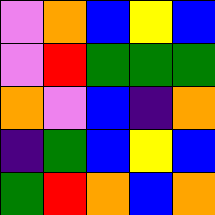[["violet", "orange", "blue", "yellow", "blue"], ["violet", "red", "green", "green", "green"], ["orange", "violet", "blue", "indigo", "orange"], ["indigo", "green", "blue", "yellow", "blue"], ["green", "red", "orange", "blue", "orange"]]